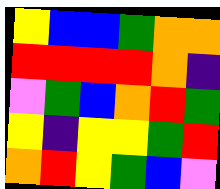[["yellow", "blue", "blue", "green", "orange", "orange"], ["red", "red", "red", "red", "orange", "indigo"], ["violet", "green", "blue", "orange", "red", "green"], ["yellow", "indigo", "yellow", "yellow", "green", "red"], ["orange", "red", "yellow", "green", "blue", "violet"]]